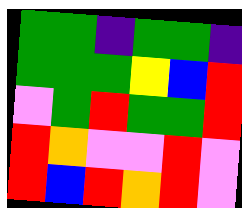[["green", "green", "indigo", "green", "green", "indigo"], ["green", "green", "green", "yellow", "blue", "red"], ["violet", "green", "red", "green", "green", "red"], ["red", "orange", "violet", "violet", "red", "violet"], ["red", "blue", "red", "orange", "red", "violet"]]